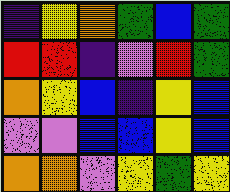[["indigo", "yellow", "orange", "green", "blue", "green"], ["red", "red", "indigo", "violet", "red", "green"], ["orange", "yellow", "blue", "indigo", "yellow", "blue"], ["violet", "violet", "blue", "blue", "yellow", "blue"], ["orange", "orange", "violet", "yellow", "green", "yellow"]]